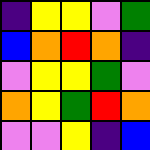[["indigo", "yellow", "yellow", "violet", "green"], ["blue", "orange", "red", "orange", "indigo"], ["violet", "yellow", "yellow", "green", "violet"], ["orange", "yellow", "green", "red", "orange"], ["violet", "violet", "yellow", "indigo", "blue"]]